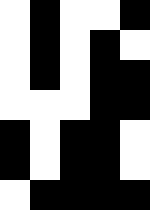[["white", "black", "white", "white", "black"], ["white", "black", "white", "black", "white"], ["white", "black", "white", "black", "black"], ["white", "white", "white", "black", "black"], ["black", "white", "black", "black", "white"], ["black", "white", "black", "black", "white"], ["white", "black", "black", "black", "black"]]